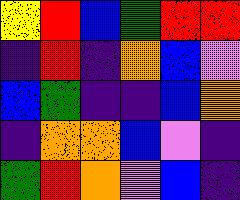[["yellow", "red", "blue", "green", "red", "red"], ["indigo", "red", "indigo", "orange", "blue", "violet"], ["blue", "green", "indigo", "indigo", "blue", "orange"], ["indigo", "orange", "orange", "blue", "violet", "indigo"], ["green", "red", "orange", "violet", "blue", "indigo"]]